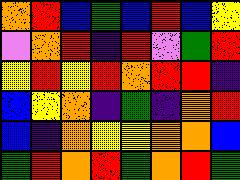[["orange", "red", "blue", "green", "blue", "red", "blue", "yellow"], ["violet", "orange", "red", "indigo", "red", "violet", "green", "red"], ["yellow", "red", "yellow", "red", "orange", "red", "red", "indigo"], ["blue", "yellow", "orange", "indigo", "green", "indigo", "orange", "red"], ["blue", "indigo", "orange", "yellow", "yellow", "orange", "orange", "blue"], ["green", "red", "orange", "red", "green", "orange", "red", "green"]]